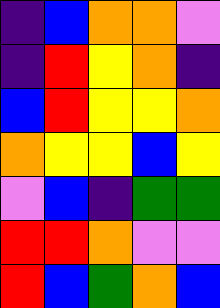[["indigo", "blue", "orange", "orange", "violet"], ["indigo", "red", "yellow", "orange", "indigo"], ["blue", "red", "yellow", "yellow", "orange"], ["orange", "yellow", "yellow", "blue", "yellow"], ["violet", "blue", "indigo", "green", "green"], ["red", "red", "orange", "violet", "violet"], ["red", "blue", "green", "orange", "blue"]]